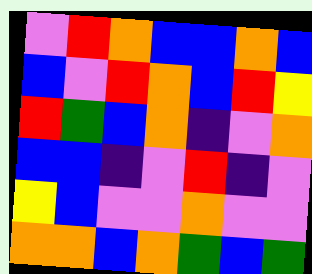[["violet", "red", "orange", "blue", "blue", "orange", "blue"], ["blue", "violet", "red", "orange", "blue", "red", "yellow"], ["red", "green", "blue", "orange", "indigo", "violet", "orange"], ["blue", "blue", "indigo", "violet", "red", "indigo", "violet"], ["yellow", "blue", "violet", "violet", "orange", "violet", "violet"], ["orange", "orange", "blue", "orange", "green", "blue", "green"]]